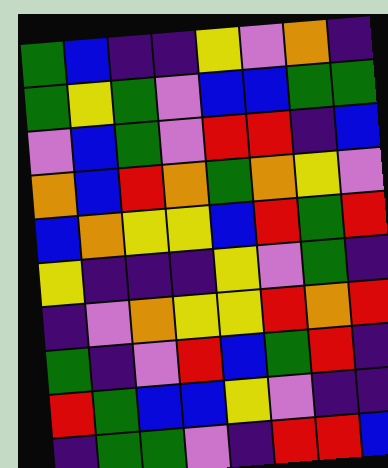[["green", "blue", "indigo", "indigo", "yellow", "violet", "orange", "indigo"], ["green", "yellow", "green", "violet", "blue", "blue", "green", "green"], ["violet", "blue", "green", "violet", "red", "red", "indigo", "blue"], ["orange", "blue", "red", "orange", "green", "orange", "yellow", "violet"], ["blue", "orange", "yellow", "yellow", "blue", "red", "green", "red"], ["yellow", "indigo", "indigo", "indigo", "yellow", "violet", "green", "indigo"], ["indigo", "violet", "orange", "yellow", "yellow", "red", "orange", "red"], ["green", "indigo", "violet", "red", "blue", "green", "red", "indigo"], ["red", "green", "blue", "blue", "yellow", "violet", "indigo", "indigo"], ["indigo", "green", "green", "violet", "indigo", "red", "red", "blue"]]